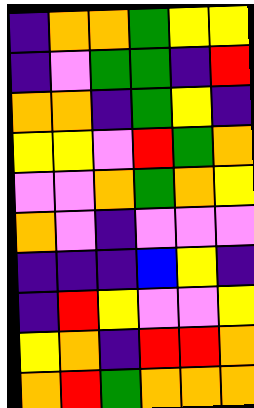[["indigo", "orange", "orange", "green", "yellow", "yellow"], ["indigo", "violet", "green", "green", "indigo", "red"], ["orange", "orange", "indigo", "green", "yellow", "indigo"], ["yellow", "yellow", "violet", "red", "green", "orange"], ["violet", "violet", "orange", "green", "orange", "yellow"], ["orange", "violet", "indigo", "violet", "violet", "violet"], ["indigo", "indigo", "indigo", "blue", "yellow", "indigo"], ["indigo", "red", "yellow", "violet", "violet", "yellow"], ["yellow", "orange", "indigo", "red", "red", "orange"], ["orange", "red", "green", "orange", "orange", "orange"]]